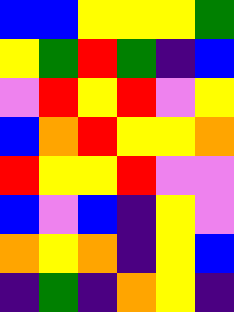[["blue", "blue", "yellow", "yellow", "yellow", "green"], ["yellow", "green", "red", "green", "indigo", "blue"], ["violet", "red", "yellow", "red", "violet", "yellow"], ["blue", "orange", "red", "yellow", "yellow", "orange"], ["red", "yellow", "yellow", "red", "violet", "violet"], ["blue", "violet", "blue", "indigo", "yellow", "violet"], ["orange", "yellow", "orange", "indigo", "yellow", "blue"], ["indigo", "green", "indigo", "orange", "yellow", "indigo"]]